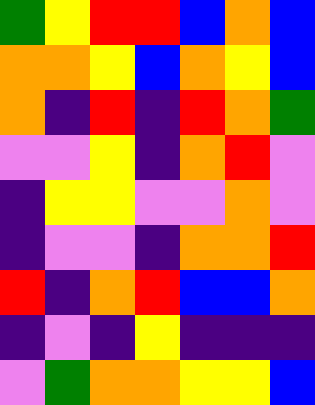[["green", "yellow", "red", "red", "blue", "orange", "blue"], ["orange", "orange", "yellow", "blue", "orange", "yellow", "blue"], ["orange", "indigo", "red", "indigo", "red", "orange", "green"], ["violet", "violet", "yellow", "indigo", "orange", "red", "violet"], ["indigo", "yellow", "yellow", "violet", "violet", "orange", "violet"], ["indigo", "violet", "violet", "indigo", "orange", "orange", "red"], ["red", "indigo", "orange", "red", "blue", "blue", "orange"], ["indigo", "violet", "indigo", "yellow", "indigo", "indigo", "indigo"], ["violet", "green", "orange", "orange", "yellow", "yellow", "blue"]]